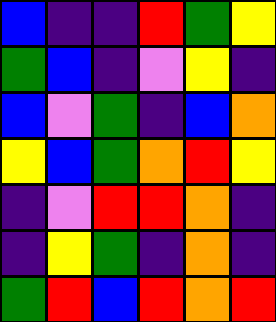[["blue", "indigo", "indigo", "red", "green", "yellow"], ["green", "blue", "indigo", "violet", "yellow", "indigo"], ["blue", "violet", "green", "indigo", "blue", "orange"], ["yellow", "blue", "green", "orange", "red", "yellow"], ["indigo", "violet", "red", "red", "orange", "indigo"], ["indigo", "yellow", "green", "indigo", "orange", "indigo"], ["green", "red", "blue", "red", "orange", "red"]]